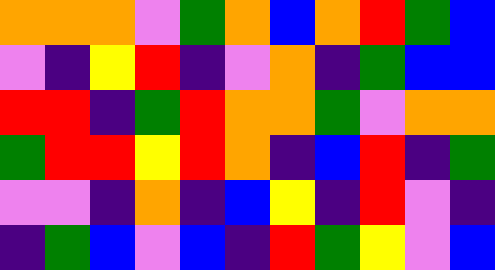[["orange", "orange", "orange", "violet", "green", "orange", "blue", "orange", "red", "green", "blue"], ["violet", "indigo", "yellow", "red", "indigo", "violet", "orange", "indigo", "green", "blue", "blue"], ["red", "red", "indigo", "green", "red", "orange", "orange", "green", "violet", "orange", "orange"], ["green", "red", "red", "yellow", "red", "orange", "indigo", "blue", "red", "indigo", "green"], ["violet", "violet", "indigo", "orange", "indigo", "blue", "yellow", "indigo", "red", "violet", "indigo"], ["indigo", "green", "blue", "violet", "blue", "indigo", "red", "green", "yellow", "violet", "blue"]]